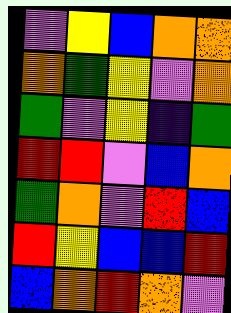[["violet", "yellow", "blue", "orange", "orange"], ["orange", "green", "yellow", "violet", "orange"], ["green", "violet", "yellow", "indigo", "green"], ["red", "red", "violet", "blue", "orange"], ["green", "orange", "violet", "red", "blue"], ["red", "yellow", "blue", "blue", "red"], ["blue", "orange", "red", "orange", "violet"]]